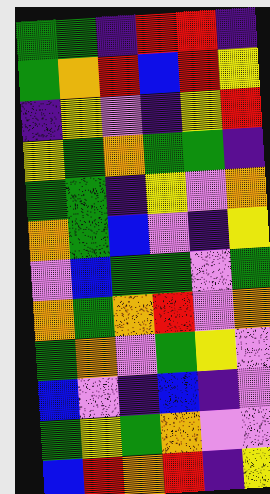[["green", "green", "indigo", "red", "red", "indigo"], ["green", "orange", "red", "blue", "red", "yellow"], ["indigo", "yellow", "violet", "indigo", "yellow", "red"], ["yellow", "green", "orange", "green", "green", "indigo"], ["green", "green", "indigo", "yellow", "violet", "orange"], ["orange", "green", "blue", "violet", "indigo", "yellow"], ["violet", "blue", "green", "green", "violet", "green"], ["orange", "green", "orange", "red", "violet", "orange"], ["green", "orange", "violet", "green", "yellow", "violet"], ["blue", "violet", "indigo", "blue", "indigo", "violet"], ["green", "yellow", "green", "orange", "violet", "violet"], ["blue", "red", "orange", "red", "indigo", "yellow"]]